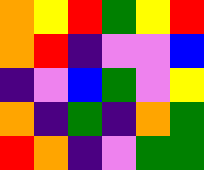[["orange", "yellow", "red", "green", "yellow", "red"], ["orange", "red", "indigo", "violet", "violet", "blue"], ["indigo", "violet", "blue", "green", "violet", "yellow"], ["orange", "indigo", "green", "indigo", "orange", "green"], ["red", "orange", "indigo", "violet", "green", "green"]]